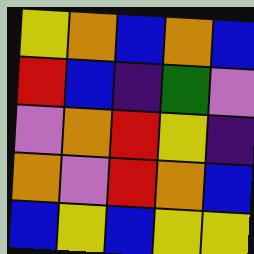[["yellow", "orange", "blue", "orange", "blue"], ["red", "blue", "indigo", "green", "violet"], ["violet", "orange", "red", "yellow", "indigo"], ["orange", "violet", "red", "orange", "blue"], ["blue", "yellow", "blue", "yellow", "yellow"]]